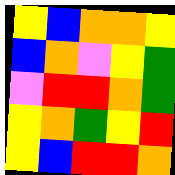[["yellow", "blue", "orange", "orange", "yellow"], ["blue", "orange", "violet", "yellow", "green"], ["violet", "red", "red", "orange", "green"], ["yellow", "orange", "green", "yellow", "red"], ["yellow", "blue", "red", "red", "orange"]]